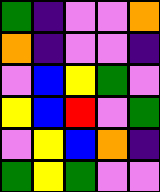[["green", "indigo", "violet", "violet", "orange"], ["orange", "indigo", "violet", "violet", "indigo"], ["violet", "blue", "yellow", "green", "violet"], ["yellow", "blue", "red", "violet", "green"], ["violet", "yellow", "blue", "orange", "indigo"], ["green", "yellow", "green", "violet", "violet"]]